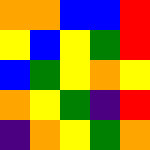[["orange", "orange", "blue", "blue", "red"], ["yellow", "blue", "yellow", "green", "red"], ["blue", "green", "yellow", "orange", "yellow"], ["orange", "yellow", "green", "indigo", "red"], ["indigo", "orange", "yellow", "green", "orange"]]